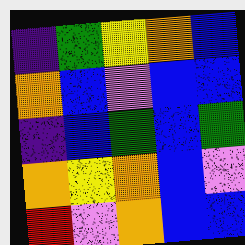[["indigo", "green", "yellow", "orange", "blue"], ["orange", "blue", "violet", "blue", "blue"], ["indigo", "blue", "green", "blue", "green"], ["orange", "yellow", "orange", "blue", "violet"], ["red", "violet", "orange", "blue", "blue"]]